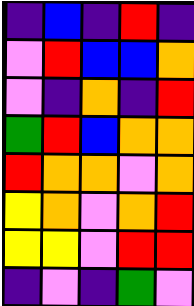[["indigo", "blue", "indigo", "red", "indigo"], ["violet", "red", "blue", "blue", "orange"], ["violet", "indigo", "orange", "indigo", "red"], ["green", "red", "blue", "orange", "orange"], ["red", "orange", "orange", "violet", "orange"], ["yellow", "orange", "violet", "orange", "red"], ["yellow", "yellow", "violet", "red", "red"], ["indigo", "violet", "indigo", "green", "violet"]]